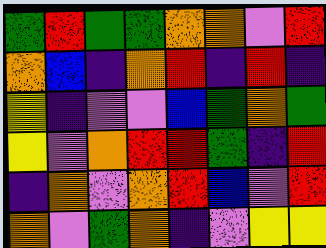[["green", "red", "green", "green", "orange", "orange", "violet", "red"], ["orange", "blue", "indigo", "orange", "red", "indigo", "red", "indigo"], ["yellow", "indigo", "violet", "violet", "blue", "green", "orange", "green"], ["yellow", "violet", "orange", "red", "red", "green", "indigo", "red"], ["indigo", "orange", "violet", "orange", "red", "blue", "violet", "red"], ["orange", "violet", "green", "orange", "indigo", "violet", "yellow", "yellow"]]